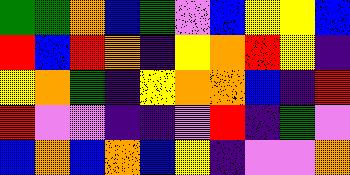[["green", "green", "orange", "blue", "green", "violet", "blue", "yellow", "yellow", "blue"], ["red", "blue", "red", "orange", "indigo", "yellow", "orange", "red", "yellow", "indigo"], ["yellow", "orange", "green", "indigo", "yellow", "orange", "orange", "blue", "indigo", "red"], ["red", "violet", "violet", "indigo", "indigo", "violet", "red", "indigo", "green", "violet"], ["blue", "orange", "blue", "orange", "blue", "yellow", "indigo", "violet", "violet", "orange"]]